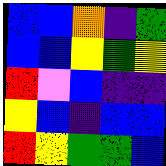[["blue", "blue", "orange", "indigo", "green"], ["blue", "blue", "yellow", "green", "yellow"], ["red", "violet", "blue", "indigo", "indigo"], ["yellow", "blue", "indigo", "blue", "blue"], ["red", "yellow", "green", "green", "blue"]]